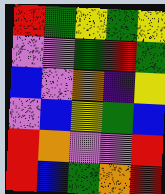[["red", "green", "yellow", "green", "yellow"], ["violet", "violet", "green", "red", "green"], ["blue", "violet", "orange", "indigo", "yellow"], ["violet", "blue", "yellow", "green", "blue"], ["red", "orange", "violet", "violet", "red"], ["red", "blue", "green", "orange", "red"]]